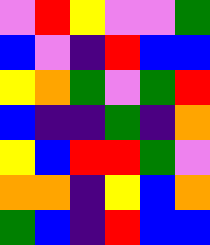[["violet", "red", "yellow", "violet", "violet", "green"], ["blue", "violet", "indigo", "red", "blue", "blue"], ["yellow", "orange", "green", "violet", "green", "red"], ["blue", "indigo", "indigo", "green", "indigo", "orange"], ["yellow", "blue", "red", "red", "green", "violet"], ["orange", "orange", "indigo", "yellow", "blue", "orange"], ["green", "blue", "indigo", "red", "blue", "blue"]]